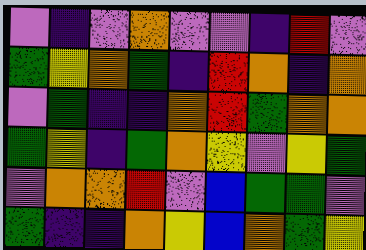[["violet", "indigo", "violet", "orange", "violet", "violet", "indigo", "red", "violet"], ["green", "yellow", "orange", "green", "indigo", "red", "orange", "indigo", "orange"], ["violet", "green", "indigo", "indigo", "orange", "red", "green", "orange", "orange"], ["green", "yellow", "indigo", "green", "orange", "yellow", "violet", "yellow", "green"], ["violet", "orange", "orange", "red", "violet", "blue", "green", "green", "violet"], ["green", "indigo", "indigo", "orange", "yellow", "blue", "orange", "green", "yellow"]]